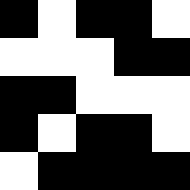[["black", "white", "black", "black", "white"], ["white", "white", "white", "black", "black"], ["black", "black", "white", "white", "white"], ["black", "white", "black", "black", "white"], ["white", "black", "black", "black", "black"]]